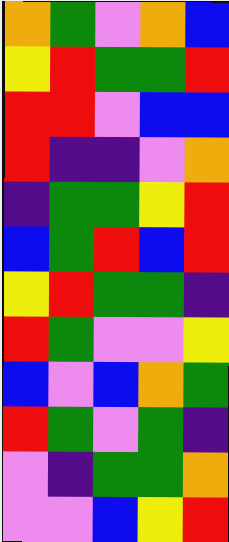[["orange", "green", "violet", "orange", "blue"], ["yellow", "red", "green", "green", "red"], ["red", "red", "violet", "blue", "blue"], ["red", "indigo", "indigo", "violet", "orange"], ["indigo", "green", "green", "yellow", "red"], ["blue", "green", "red", "blue", "red"], ["yellow", "red", "green", "green", "indigo"], ["red", "green", "violet", "violet", "yellow"], ["blue", "violet", "blue", "orange", "green"], ["red", "green", "violet", "green", "indigo"], ["violet", "indigo", "green", "green", "orange"], ["violet", "violet", "blue", "yellow", "red"]]